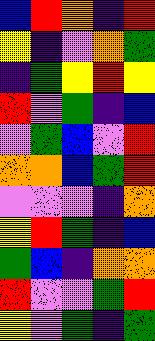[["blue", "red", "orange", "indigo", "red"], ["yellow", "indigo", "violet", "orange", "green"], ["indigo", "green", "yellow", "red", "yellow"], ["red", "violet", "green", "indigo", "blue"], ["violet", "green", "blue", "violet", "red"], ["orange", "orange", "blue", "green", "red"], ["violet", "violet", "violet", "indigo", "orange"], ["yellow", "red", "green", "indigo", "blue"], ["green", "blue", "indigo", "orange", "orange"], ["red", "violet", "violet", "green", "red"], ["yellow", "violet", "green", "indigo", "green"]]